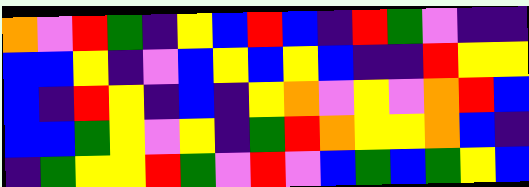[["orange", "violet", "red", "green", "indigo", "yellow", "blue", "red", "blue", "indigo", "red", "green", "violet", "indigo", "indigo"], ["blue", "blue", "yellow", "indigo", "violet", "blue", "yellow", "blue", "yellow", "blue", "indigo", "indigo", "red", "yellow", "yellow"], ["blue", "indigo", "red", "yellow", "indigo", "blue", "indigo", "yellow", "orange", "violet", "yellow", "violet", "orange", "red", "blue"], ["blue", "blue", "green", "yellow", "violet", "yellow", "indigo", "green", "red", "orange", "yellow", "yellow", "orange", "blue", "indigo"], ["indigo", "green", "yellow", "yellow", "red", "green", "violet", "red", "violet", "blue", "green", "blue", "green", "yellow", "blue"]]